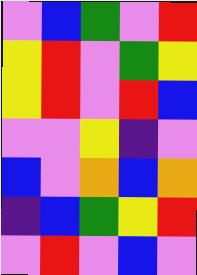[["violet", "blue", "green", "violet", "red"], ["yellow", "red", "violet", "green", "yellow"], ["yellow", "red", "violet", "red", "blue"], ["violet", "violet", "yellow", "indigo", "violet"], ["blue", "violet", "orange", "blue", "orange"], ["indigo", "blue", "green", "yellow", "red"], ["violet", "red", "violet", "blue", "violet"]]